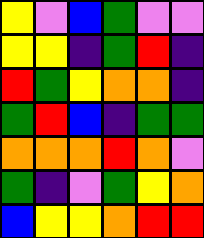[["yellow", "violet", "blue", "green", "violet", "violet"], ["yellow", "yellow", "indigo", "green", "red", "indigo"], ["red", "green", "yellow", "orange", "orange", "indigo"], ["green", "red", "blue", "indigo", "green", "green"], ["orange", "orange", "orange", "red", "orange", "violet"], ["green", "indigo", "violet", "green", "yellow", "orange"], ["blue", "yellow", "yellow", "orange", "red", "red"]]